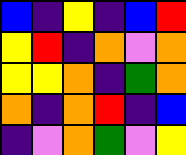[["blue", "indigo", "yellow", "indigo", "blue", "red"], ["yellow", "red", "indigo", "orange", "violet", "orange"], ["yellow", "yellow", "orange", "indigo", "green", "orange"], ["orange", "indigo", "orange", "red", "indigo", "blue"], ["indigo", "violet", "orange", "green", "violet", "yellow"]]